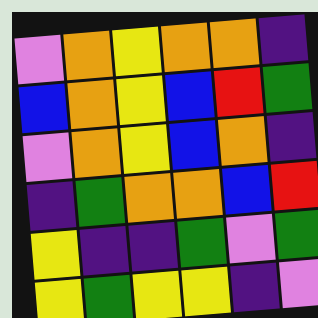[["violet", "orange", "yellow", "orange", "orange", "indigo"], ["blue", "orange", "yellow", "blue", "red", "green"], ["violet", "orange", "yellow", "blue", "orange", "indigo"], ["indigo", "green", "orange", "orange", "blue", "red"], ["yellow", "indigo", "indigo", "green", "violet", "green"], ["yellow", "green", "yellow", "yellow", "indigo", "violet"]]